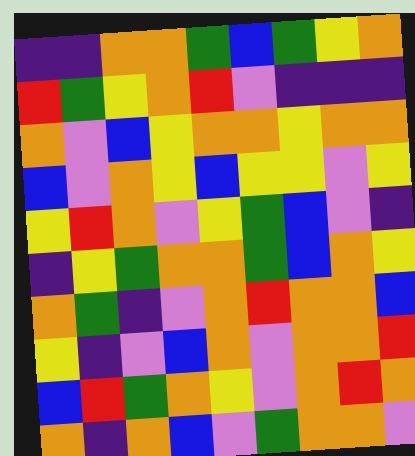[["indigo", "indigo", "orange", "orange", "green", "blue", "green", "yellow", "orange"], ["red", "green", "yellow", "orange", "red", "violet", "indigo", "indigo", "indigo"], ["orange", "violet", "blue", "yellow", "orange", "orange", "yellow", "orange", "orange"], ["blue", "violet", "orange", "yellow", "blue", "yellow", "yellow", "violet", "yellow"], ["yellow", "red", "orange", "violet", "yellow", "green", "blue", "violet", "indigo"], ["indigo", "yellow", "green", "orange", "orange", "green", "blue", "orange", "yellow"], ["orange", "green", "indigo", "violet", "orange", "red", "orange", "orange", "blue"], ["yellow", "indigo", "violet", "blue", "orange", "violet", "orange", "orange", "red"], ["blue", "red", "green", "orange", "yellow", "violet", "orange", "red", "orange"], ["orange", "indigo", "orange", "blue", "violet", "green", "orange", "orange", "violet"]]